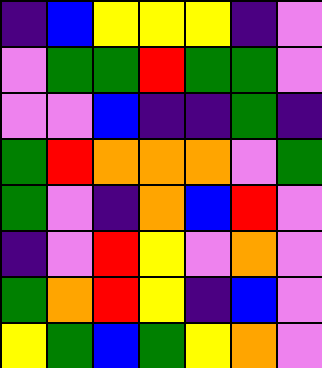[["indigo", "blue", "yellow", "yellow", "yellow", "indigo", "violet"], ["violet", "green", "green", "red", "green", "green", "violet"], ["violet", "violet", "blue", "indigo", "indigo", "green", "indigo"], ["green", "red", "orange", "orange", "orange", "violet", "green"], ["green", "violet", "indigo", "orange", "blue", "red", "violet"], ["indigo", "violet", "red", "yellow", "violet", "orange", "violet"], ["green", "orange", "red", "yellow", "indigo", "blue", "violet"], ["yellow", "green", "blue", "green", "yellow", "orange", "violet"]]